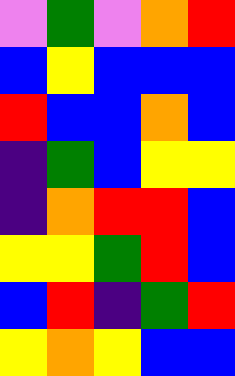[["violet", "green", "violet", "orange", "red"], ["blue", "yellow", "blue", "blue", "blue"], ["red", "blue", "blue", "orange", "blue"], ["indigo", "green", "blue", "yellow", "yellow"], ["indigo", "orange", "red", "red", "blue"], ["yellow", "yellow", "green", "red", "blue"], ["blue", "red", "indigo", "green", "red"], ["yellow", "orange", "yellow", "blue", "blue"]]